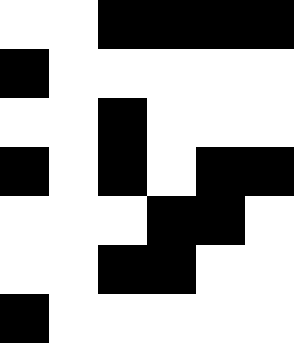[["white", "white", "black", "black", "black", "black"], ["black", "white", "white", "white", "white", "white"], ["white", "white", "black", "white", "white", "white"], ["black", "white", "black", "white", "black", "black"], ["white", "white", "white", "black", "black", "white"], ["white", "white", "black", "black", "white", "white"], ["black", "white", "white", "white", "white", "white"]]